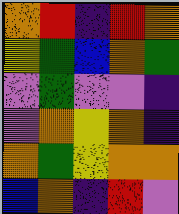[["orange", "red", "indigo", "red", "orange"], ["yellow", "green", "blue", "orange", "green"], ["violet", "green", "violet", "violet", "indigo"], ["violet", "orange", "yellow", "orange", "indigo"], ["orange", "green", "yellow", "orange", "orange"], ["blue", "orange", "indigo", "red", "violet"]]